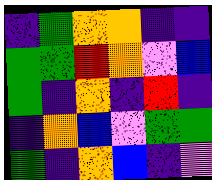[["indigo", "green", "orange", "orange", "indigo", "indigo"], ["green", "green", "red", "orange", "violet", "blue"], ["green", "indigo", "orange", "indigo", "red", "indigo"], ["indigo", "orange", "blue", "violet", "green", "green"], ["green", "indigo", "orange", "blue", "indigo", "violet"]]